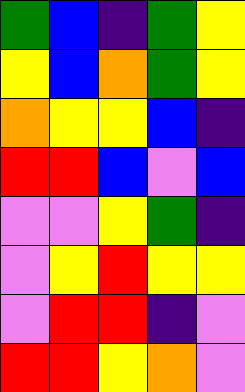[["green", "blue", "indigo", "green", "yellow"], ["yellow", "blue", "orange", "green", "yellow"], ["orange", "yellow", "yellow", "blue", "indigo"], ["red", "red", "blue", "violet", "blue"], ["violet", "violet", "yellow", "green", "indigo"], ["violet", "yellow", "red", "yellow", "yellow"], ["violet", "red", "red", "indigo", "violet"], ["red", "red", "yellow", "orange", "violet"]]